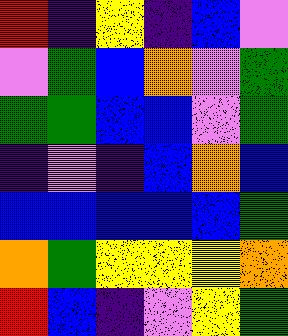[["red", "indigo", "yellow", "indigo", "blue", "violet"], ["violet", "green", "blue", "orange", "violet", "green"], ["green", "green", "blue", "blue", "violet", "green"], ["indigo", "violet", "indigo", "blue", "orange", "blue"], ["blue", "blue", "blue", "blue", "blue", "green"], ["orange", "green", "yellow", "yellow", "yellow", "orange"], ["red", "blue", "indigo", "violet", "yellow", "green"]]